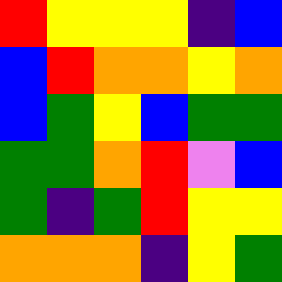[["red", "yellow", "yellow", "yellow", "indigo", "blue"], ["blue", "red", "orange", "orange", "yellow", "orange"], ["blue", "green", "yellow", "blue", "green", "green"], ["green", "green", "orange", "red", "violet", "blue"], ["green", "indigo", "green", "red", "yellow", "yellow"], ["orange", "orange", "orange", "indigo", "yellow", "green"]]